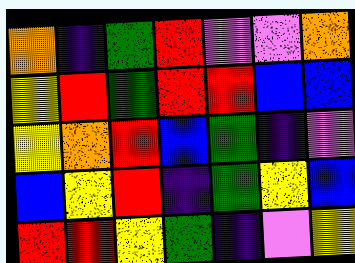[["orange", "indigo", "green", "red", "violet", "violet", "orange"], ["yellow", "red", "green", "red", "red", "blue", "blue"], ["yellow", "orange", "red", "blue", "green", "indigo", "violet"], ["blue", "yellow", "red", "indigo", "green", "yellow", "blue"], ["red", "red", "yellow", "green", "indigo", "violet", "yellow"]]